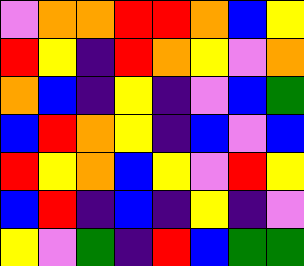[["violet", "orange", "orange", "red", "red", "orange", "blue", "yellow"], ["red", "yellow", "indigo", "red", "orange", "yellow", "violet", "orange"], ["orange", "blue", "indigo", "yellow", "indigo", "violet", "blue", "green"], ["blue", "red", "orange", "yellow", "indigo", "blue", "violet", "blue"], ["red", "yellow", "orange", "blue", "yellow", "violet", "red", "yellow"], ["blue", "red", "indigo", "blue", "indigo", "yellow", "indigo", "violet"], ["yellow", "violet", "green", "indigo", "red", "blue", "green", "green"]]